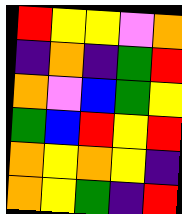[["red", "yellow", "yellow", "violet", "orange"], ["indigo", "orange", "indigo", "green", "red"], ["orange", "violet", "blue", "green", "yellow"], ["green", "blue", "red", "yellow", "red"], ["orange", "yellow", "orange", "yellow", "indigo"], ["orange", "yellow", "green", "indigo", "red"]]